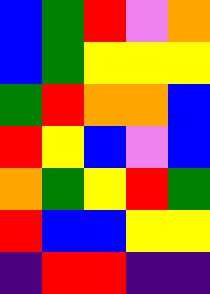[["blue", "green", "red", "violet", "orange"], ["blue", "green", "yellow", "yellow", "yellow"], ["green", "red", "orange", "orange", "blue"], ["red", "yellow", "blue", "violet", "blue"], ["orange", "green", "yellow", "red", "green"], ["red", "blue", "blue", "yellow", "yellow"], ["indigo", "red", "red", "indigo", "indigo"]]